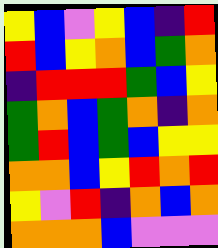[["yellow", "blue", "violet", "yellow", "blue", "indigo", "red"], ["red", "blue", "yellow", "orange", "blue", "green", "orange"], ["indigo", "red", "red", "red", "green", "blue", "yellow"], ["green", "orange", "blue", "green", "orange", "indigo", "orange"], ["green", "red", "blue", "green", "blue", "yellow", "yellow"], ["orange", "orange", "blue", "yellow", "red", "orange", "red"], ["yellow", "violet", "red", "indigo", "orange", "blue", "orange"], ["orange", "orange", "orange", "blue", "violet", "violet", "violet"]]